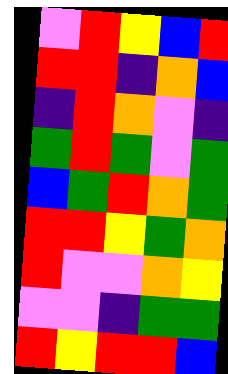[["violet", "red", "yellow", "blue", "red"], ["red", "red", "indigo", "orange", "blue"], ["indigo", "red", "orange", "violet", "indigo"], ["green", "red", "green", "violet", "green"], ["blue", "green", "red", "orange", "green"], ["red", "red", "yellow", "green", "orange"], ["red", "violet", "violet", "orange", "yellow"], ["violet", "violet", "indigo", "green", "green"], ["red", "yellow", "red", "red", "blue"]]